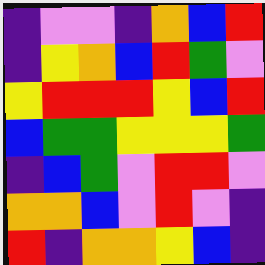[["indigo", "violet", "violet", "indigo", "orange", "blue", "red"], ["indigo", "yellow", "orange", "blue", "red", "green", "violet"], ["yellow", "red", "red", "red", "yellow", "blue", "red"], ["blue", "green", "green", "yellow", "yellow", "yellow", "green"], ["indigo", "blue", "green", "violet", "red", "red", "violet"], ["orange", "orange", "blue", "violet", "red", "violet", "indigo"], ["red", "indigo", "orange", "orange", "yellow", "blue", "indigo"]]